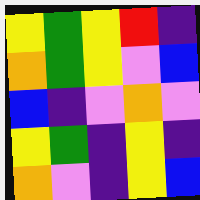[["yellow", "green", "yellow", "red", "indigo"], ["orange", "green", "yellow", "violet", "blue"], ["blue", "indigo", "violet", "orange", "violet"], ["yellow", "green", "indigo", "yellow", "indigo"], ["orange", "violet", "indigo", "yellow", "blue"]]